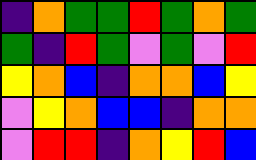[["indigo", "orange", "green", "green", "red", "green", "orange", "green"], ["green", "indigo", "red", "green", "violet", "green", "violet", "red"], ["yellow", "orange", "blue", "indigo", "orange", "orange", "blue", "yellow"], ["violet", "yellow", "orange", "blue", "blue", "indigo", "orange", "orange"], ["violet", "red", "red", "indigo", "orange", "yellow", "red", "blue"]]